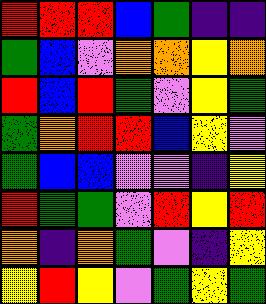[["red", "red", "red", "blue", "green", "indigo", "indigo"], ["green", "blue", "violet", "orange", "orange", "yellow", "orange"], ["red", "blue", "red", "green", "violet", "yellow", "green"], ["green", "orange", "red", "red", "blue", "yellow", "violet"], ["green", "blue", "blue", "violet", "violet", "indigo", "yellow"], ["red", "green", "green", "violet", "red", "yellow", "red"], ["orange", "indigo", "orange", "green", "violet", "indigo", "yellow"], ["yellow", "red", "yellow", "violet", "green", "yellow", "green"]]